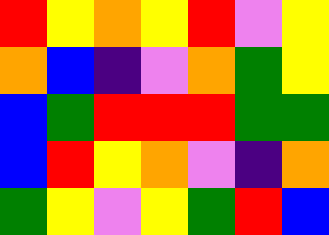[["red", "yellow", "orange", "yellow", "red", "violet", "yellow"], ["orange", "blue", "indigo", "violet", "orange", "green", "yellow"], ["blue", "green", "red", "red", "red", "green", "green"], ["blue", "red", "yellow", "orange", "violet", "indigo", "orange"], ["green", "yellow", "violet", "yellow", "green", "red", "blue"]]